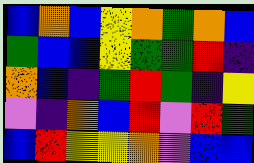[["blue", "orange", "blue", "yellow", "orange", "green", "orange", "blue"], ["green", "blue", "blue", "yellow", "green", "green", "red", "indigo"], ["orange", "blue", "indigo", "green", "red", "green", "indigo", "yellow"], ["violet", "indigo", "orange", "blue", "red", "violet", "red", "green"], ["blue", "red", "yellow", "yellow", "orange", "violet", "blue", "blue"]]